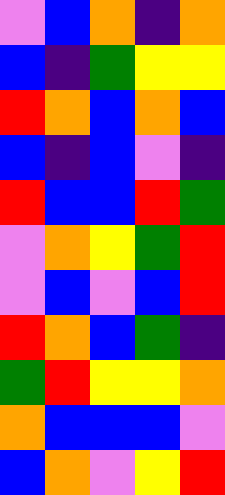[["violet", "blue", "orange", "indigo", "orange"], ["blue", "indigo", "green", "yellow", "yellow"], ["red", "orange", "blue", "orange", "blue"], ["blue", "indigo", "blue", "violet", "indigo"], ["red", "blue", "blue", "red", "green"], ["violet", "orange", "yellow", "green", "red"], ["violet", "blue", "violet", "blue", "red"], ["red", "orange", "blue", "green", "indigo"], ["green", "red", "yellow", "yellow", "orange"], ["orange", "blue", "blue", "blue", "violet"], ["blue", "orange", "violet", "yellow", "red"]]